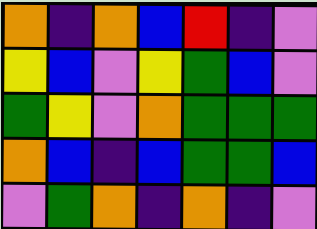[["orange", "indigo", "orange", "blue", "red", "indigo", "violet"], ["yellow", "blue", "violet", "yellow", "green", "blue", "violet"], ["green", "yellow", "violet", "orange", "green", "green", "green"], ["orange", "blue", "indigo", "blue", "green", "green", "blue"], ["violet", "green", "orange", "indigo", "orange", "indigo", "violet"]]